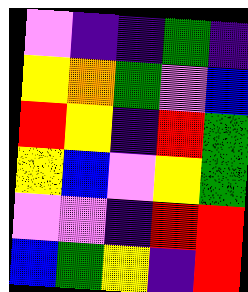[["violet", "indigo", "indigo", "green", "indigo"], ["yellow", "orange", "green", "violet", "blue"], ["red", "yellow", "indigo", "red", "green"], ["yellow", "blue", "violet", "yellow", "green"], ["violet", "violet", "indigo", "red", "red"], ["blue", "green", "yellow", "indigo", "red"]]